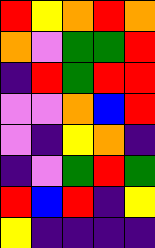[["red", "yellow", "orange", "red", "orange"], ["orange", "violet", "green", "green", "red"], ["indigo", "red", "green", "red", "red"], ["violet", "violet", "orange", "blue", "red"], ["violet", "indigo", "yellow", "orange", "indigo"], ["indigo", "violet", "green", "red", "green"], ["red", "blue", "red", "indigo", "yellow"], ["yellow", "indigo", "indigo", "indigo", "indigo"]]